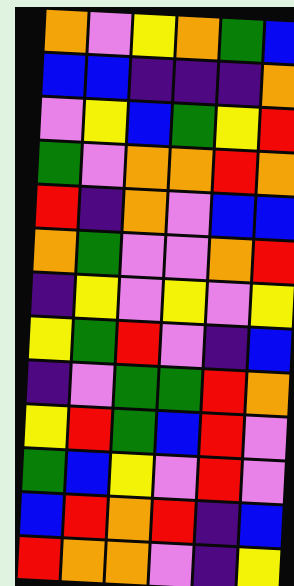[["orange", "violet", "yellow", "orange", "green", "blue"], ["blue", "blue", "indigo", "indigo", "indigo", "orange"], ["violet", "yellow", "blue", "green", "yellow", "red"], ["green", "violet", "orange", "orange", "red", "orange"], ["red", "indigo", "orange", "violet", "blue", "blue"], ["orange", "green", "violet", "violet", "orange", "red"], ["indigo", "yellow", "violet", "yellow", "violet", "yellow"], ["yellow", "green", "red", "violet", "indigo", "blue"], ["indigo", "violet", "green", "green", "red", "orange"], ["yellow", "red", "green", "blue", "red", "violet"], ["green", "blue", "yellow", "violet", "red", "violet"], ["blue", "red", "orange", "red", "indigo", "blue"], ["red", "orange", "orange", "violet", "indigo", "yellow"]]